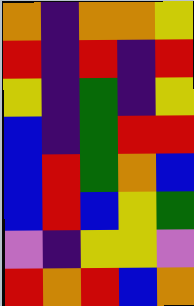[["orange", "indigo", "orange", "orange", "yellow"], ["red", "indigo", "red", "indigo", "red"], ["yellow", "indigo", "green", "indigo", "yellow"], ["blue", "indigo", "green", "red", "red"], ["blue", "red", "green", "orange", "blue"], ["blue", "red", "blue", "yellow", "green"], ["violet", "indigo", "yellow", "yellow", "violet"], ["red", "orange", "red", "blue", "orange"]]